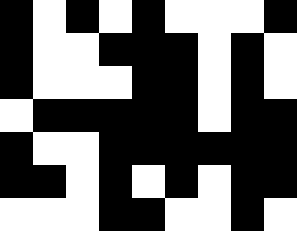[["black", "white", "black", "white", "black", "white", "white", "white", "black"], ["black", "white", "white", "black", "black", "black", "white", "black", "white"], ["black", "white", "white", "white", "black", "black", "white", "black", "white"], ["white", "black", "black", "black", "black", "black", "white", "black", "black"], ["black", "white", "white", "black", "black", "black", "black", "black", "black"], ["black", "black", "white", "black", "white", "black", "white", "black", "black"], ["white", "white", "white", "black", "black", "white", "white", "black", "white"]]